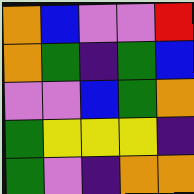[["orange", "blue", "violet", "violet", "red"], ["orange", "green", "indigo", "green", "blue"], ["violet", "violet", "blue", "green", "orange"], ["green", "yellow", "yellow", "yellow", "indigo"], ["green", "violet", "indigo", "orange", "orange"]]